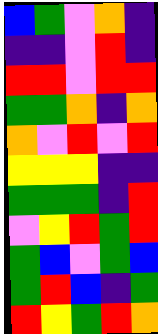[["blue", "green", "violet", "orange", "indigo"], ["indigo", "indigo", "violet", "red", "indigo"], ["red", "red", "violet", "red", "red"], ["green", "green", "orange", "indigo", "orange"], ["orange", "violet", "red", "violet", "red"], ["yellow", "yellow", "yellow", "indigo", "indigo"], ["green", "green", "green", "indigo", "red"], ["violet", "yellow", "red", "green", "red"], ["green", "blue", "violet", "green", "blue"], ["green", "red", "blue", "indigo", "green"], ["red", "yellow", "green", "red", "orange"]]